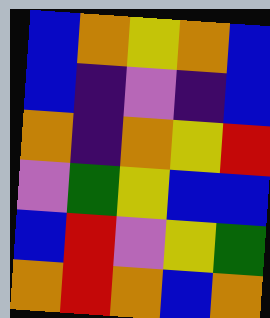[["blue", "orange", "yellow", "orange", "blue"], ["blue", "indigo", "violet", "indigo", "blue"], ["orange", "indigo", "orange", "yellow", "red"], ["violet", "green", "yellow", "blue", "blue"], ["blue", "red", "violet", "yellow", "green"], ["orange", "red", "orange", "blue", "orange"]]